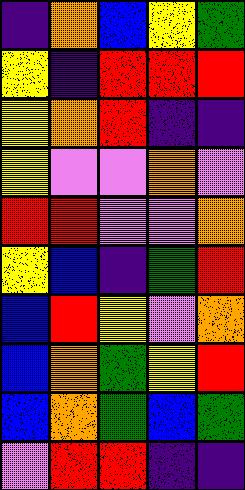[["indigo", "orange", "blue", "yellow", "green"], ["yellow", "indigo", "red", "red", "red"], ["yellow", "orange", "red", "indigo", "indigo"], ["yellow", "violet", "violet", "orange", "violet"], ["red", "red", "violet", "violet", "orange"], ["yellow", "blue", "indigo", "green", "red"], ["blue", "red", "yellow", "violet", "orange"], ["blue", "orange", "green", "yellow", "red"], ["blue", "orange", "green", "blue", "green"], ["violet", "red", "red", "indigo", "indigo"]]